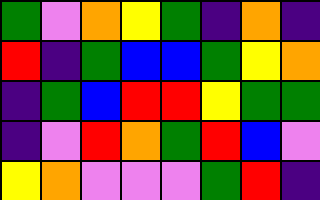[["green", "violet", "orange", "yellow", "green", "indigo", "orange", "indigo"], ["red", "indigo", "green", "blue", "blue", "green", "yellow", "orange"], ["indigo", "green", "blue", "red", "red", "yellow", "green", "green"], ["indigo", "violet", "red", "orange", "green", "red", "blue", "violet"], ["yellow", "orange", "violet", "violet", "violet", "green", "red", "indigo"]]